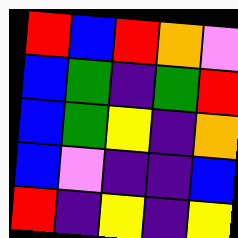[["red", "blue", "red", "orange", "violet"], ["blue", "green", "indigo", "green", "red"], ["blue", "green", "yellow", "indigo", "orange"], ["blue", "violet", "indigo", "indigo", "blue"], ["red", "indigo", "yellow", "indigo", "yellow"]]